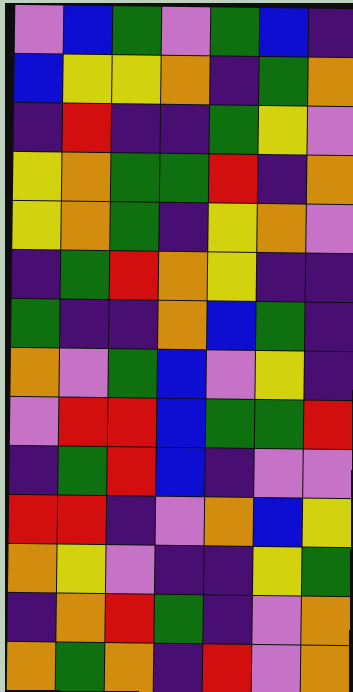[["violet", "blue", "green", "violet", "green", "blue", "indigo"], ["blue", "yellow", "yellow", "orange", "indigo", "green", "orange"], ["indigo", "red", "indigo", "indigo", "green", "yellow", "violet"], ["yellow", "orange", "green", "green", "red", "indigo", "orange"], ["yellow", "orange", "green", "indigo", "yellow", "orange", "violet"], ["indigo", "green", "red", "orange", "yellow", "indigo", "indigo"], ["green", "indigo", "indigo", "orange", "blue", "green", "indigo"], ["orange", "violet", "green", "blue", "violet", "yellow", "indigo"], ["violet", "red", "red", "blue", "green", "green", "red"], ["indigo", "green", "red", "blue", "indigo", "violet", "violet"], ["red", "red", "indigo", "violet", "orange", "blue", "yellow"], ["orange", "yellow", "violet", "indigo", "indigo", "yellow", "green"], ["indigo", "orange", "red", "green", "indigo", "violet", "orange"], ["orange", "green", "orange", "indigo", "red", "violet", "orange"]]